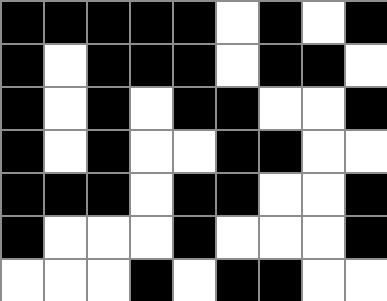[["black", "black", "black", "black", "black", "white", "black", "white", "black"], ["black", "white", "black", "black", "black", "white", "black", "black", "white"], ["black", "white", "black", "white", "black", "black", "white", "white", "black"], ["black", "white", "black", "white", "white", "black", "black", "white", "white"], ["black", "black", "black", "white", "black", "black", "white", "white", "black"], ["black", "white", "white", "white", "black", "white", "white", "white", "black"], ["white", "white", "white", "black", "white", "black", "black", "white", "white"]]